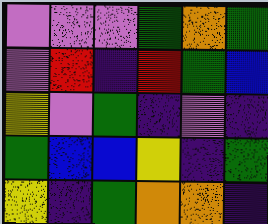[["violet", "violet", "violet", "green", "orange", "green"], ["violet", "red", "indigo", "red", "green", "blue"], ["yellow", "violet", "green", "indigo", "violet", "indigo"], ["green", "blue", "blue", "yellow", "indigo", "green"], ["yellow", "indigo", "green", "orange", "orange", "indigo"]]